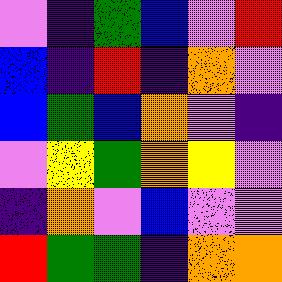[["violet", "indigo", "green", "blue", "violet", "red"], ["blue", "indigo", "red", "indigo", "orange", "violet"], ["blue", "green", "blue", "orange", "violet", "indigo"], ["violet", "yellow", "green", "orange", "yellow", "violet"], ["indigo", "orange", "violet", "blue", "violet", "violet"], ["red", "green", "green", "indigo", "orange", "orange"]]